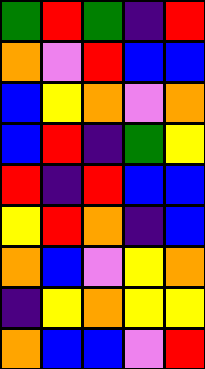[["green", "red", "green", "indigo", "red"], ["orange", "violet", "red", "blue", "blue"], ["blue", "yellow", "orange", "violet", "orange"], ["blue", "red", "indigo", "green", "yellow"], ["red", "indigo", "red", "blue", "blue"], ["yellow", "red", "orange", "indigo", "blue"], ["orange", "blue", "violet", "yellow", "orange"], ["indigo", "yellow", "orange", "yellow", "yellow"], ["orange", "blue", "blue", "violet", "red"]]